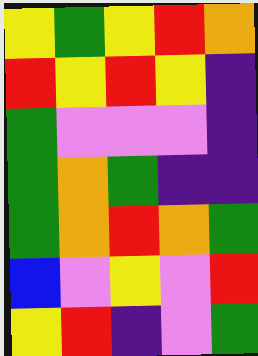[["yellow", "green", "yellow", "red", "orange"], ["red", "yellow", "red", "yellow", "indigo"], ["green", "violet", "violet", "violet", "indigo"], ["green", "orange", "green", "indigo", "indigo"], ["green", "orange", "red", "orange", "green"], ["blue", "violet", "yellow", "violet", "red"], ["yellow", "red", "indigo", "violet", "green"]]